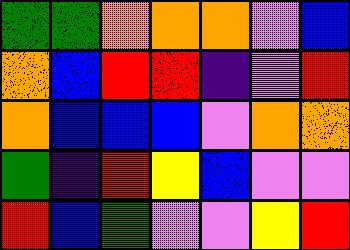[["green", "green", "orange", "orange", "orange", "violet", "blue"], ["orange", "blue", "red", "red", "indigo", "violet", "red"], ["orange", "blue", "blue", "blue", "violet", "orange", "orange"], ["green", "indigo", "red", "yellow", "blue", "violet", "violet"], ["red", "blue", "green", "violet", "violet", "yellow", "red"]]